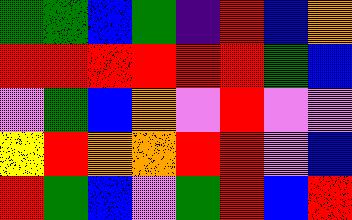[["green", "green", "blue", "green", "indigo", "red", "blue", "orange"], ["red", "red", "red", "red", "red", "red", "green", "blue"], ["violet", "green", "blue", "orange", "violet", "red", "violet", "violet"], ["yellow", "red", "orange", "orange", "red", "red", "violet", "blue"], ["red", "green", "blue", "violet", "green", "red", "blue", "red"]]